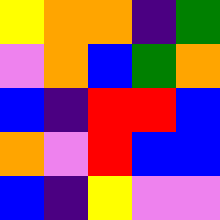[["yellow", "orange", "orange", "indigo", "green"], ["violet", "orange", "blue", "green", "orange"], ["blue", "indigo", "red", "red", "blue"], ["orange", "violet", "red", "blue", "blue"], ["blue", "indigo", "yellow", "violet", "violet"]]